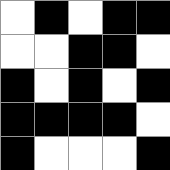[["white", "black", "white", "black", "black"], ["white", "white", "black", "black", "white"], ["black", "white", "black", "white", "black"], ["black", "black", "black", "black", "white"], ["black", "white", "white", "white", "black"]]